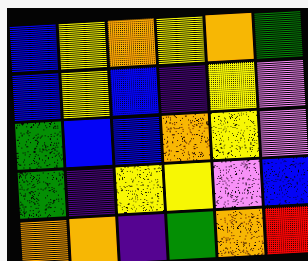[["blue", "yellow", "orange", "yellow", "orange", "green"], ["blue", "yellow", "blue", "indigo", "yellow", "violet"], ["green", "blue", "blue", "orange", "yellow", "violet"], ["green", "indigo", "yellow", "yellow", "violet", "blue"], ["orange", "orange", "indigo", "green", "orange", "red"]]